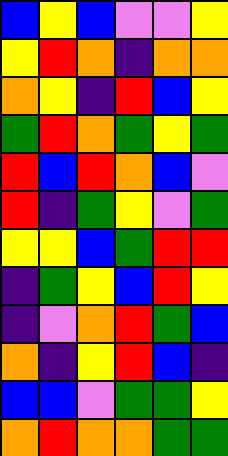[["blue", "yellow", "blue", "violet", "violet", "yellow"], ["yellow", "red", "orange", "indigo", "orange", "orange"], ["orange", "yellow", "indigo", "red", "blue", "yellow"], ["green", "red", "orange", "green", "yellow", "green"], ["red", "blue", "red", "orange", "blue", "violet"], ["red", "indigo", "green", "yellow", "violet", "green"], ["yellow", "yellow", "blue", "green", "red", "red"], ["indigo", "green", "yellow", "blue", "red", "yellow"], ["indigo", "violet", "orange", "red", "green", "blue"], ["orange", "indigo", "yellow", "red", "blue", "indigo"], ["blue", "blue", "violet", "green", "green", "yellow"], ["orange", "red", "orange", "orange", "green", "green"]]